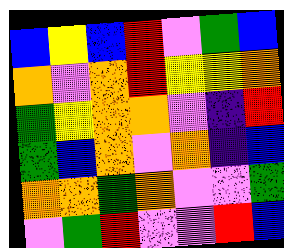[["blue", "yellow", "blue", "red", "violet", "green", "blue"], ["orange", "violet", "orange", "red", "yellow", "yellow", "orange"], ["green", "yellow", "orange", "orange", "violet", "indigo", "red"], ["green", "blue", "orange", "violet", "orange", "indigo", "blue"], ["orange", "orange", "green", "orange", "violet", "violet", "green"], ["violet", "green", "red", "violet", "violet", "red", "blue"]]